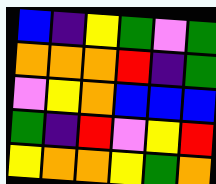[["blue", "indigo", "yellow", "green", "violet", "green"], ["orange", "orange", "orange", "red", "indigo", "green"], ["violet", "yellow", "orange", "blue", "blue", "blue"], ["green", "indigo", "red", "violet", "yellow", "red"], ["yellow", "orange", "orange", "yellow", "green", "orange"]]